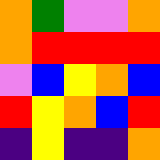[["orange", "green", "violet", "violet", "orange"], ["orange", "red", "red", "red", "red"], ["violet", "blue", "yellow", "orange", "blue"], ["red", "yellow", "orange", "blue", "red"], ["indigo", "yellow", "indigo", "indigo", "orange"]]